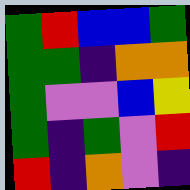[["green", "red", "blue", "blue", "green"], ["green", "green", "indigo", "orange", "orange"], ["green", "violet", "violet", "blue", "yellow"], ["green", "indigo", "green", "violet", "red"], ["red", "indigo", "orange", "violet", "indigo"]]